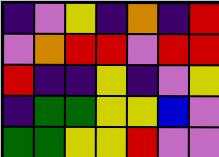[["indigo", "violet", "yellow", "indigo", "orange", "indigo", "red"], ["violet", "orange", "red", "red", "violet", "red", "red"], ["red", "indigo", "indigo", "yellow", "indigo", "violet", "yellow"], ["indigo", "green", "green", "yellow", "yellow", "blue", "violet"], ["green", "green", "yellow", "yellow", "red", "violet", "violet"]]